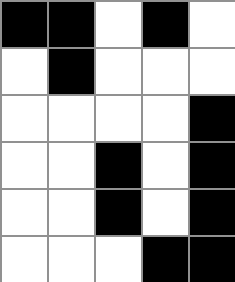[["black", "black", "white", "black", "white"], ["white", "black", "white", "white", "white"], ["white", "white", "white", "white", "black"], ["white", "white", "black", "white", "black"], ["white", "white", "black", "white", "black"], ["white", "white", "white", "black", "black"]]